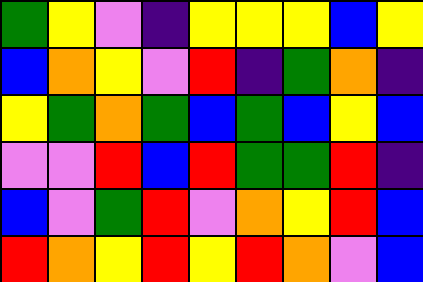[["green", "yellow", "violet", "indigo", "yellow", "yellow", "yellow", "blue", "yellow"], ["blue", "orange", "yellow", "violet", "red", "indigo", "green", "orange", "indigo"], ["yellow", "green", "orange", "green", "blue", "green", "blue", "yellow", "blue"], ["violet", "violet", "red", "blue", "red", "green", "green", "red", "indigo"], ["blue", "violet", "green", "red", "violet", "orange", "yellow", "red", "blue"], ["red", "orange", "yellow", "red", "yellow", "red", "orange", "violet", "blue"]]